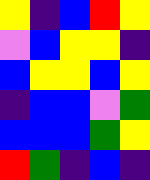[["yellow", "indigo", "blue", "red", "yellow"], ["violet", "blue", "yellow", "yellow", "indigo"], ["blue", "yellow", "yellow", "blue", "yellow"], ["indigo", "blue", "blue", "violet", "green"], ["blue", "blue", "blue", "green", "yellow"], ["red", "green", "indigo", "blue", "indigo"]]